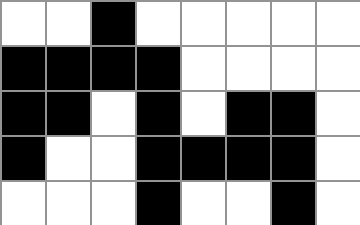[["white", "white", "black", "white", "white", "white", "white", "white"], ["black", "black", "black", "black", "white", "white", "white", "white"], ["black", "black", "white", "black", "white", "black", "black", "white"], ["black", "white", "white", "black", "black", "black", "black", "white"], ["white", "white", "white", "black", "white", "white", "black", "white"]]